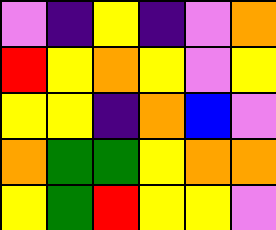[["violet", "indigo", "yellow", "indigo", "violet", "orange"], ["red", "yellow", "orange", "yellow", "violet", "yellow"], ["yellow", "yellow", "indigo", "orange", "blue", "violet"], ["orange", "green", "green", "yellow", "orange", "orange"], ["yellow", "green", "red", "yellow", "yellow", "violet"]]